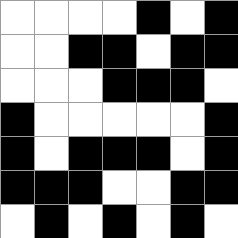[["white", "white", "white", "white", "black", "white", "black"], ["white", "white", "black", "black", "white", "black", "black"], ["white", "white", "white", "black", "black", "black", "white"], ["black", "white", "white", "white", "white", "white", "black"], ["black", "white", "black", "black", "black", "white", "black"], ["black", "black", "black", "white", "white", "black", "black"], ["white", "black", "white", "black", "white", "black", "white"]]